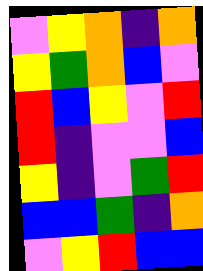[["violet", "yellow", "orange", "indigo", "orange"], ["yellow", "green", "orange", "blue", "violet"], ["red", "blue", "yellow", "violet", "red"], ["red", "indigo", "violet", "violet", "blue"], ["yellow", "indigo", "violet", "green", "red"], ["blue", "blue", "green", "indigo", "orange"], ["violet", "yellow", "red", "blue", "blue"]]